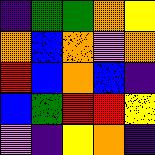[["indigo", "green", "green", "orange", "yellow"], ["orange", "blue", "orange", "violet", "orange"], ["red", "blue", "orange", "blue", "indigo"], ["blue", "green", "red", "red", "yellow"], ["violet", "indigo", "yellow", "orange", "indigo"]]